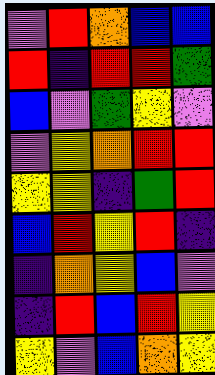[["violet", "red", "orange", "blue", "blue"], ["red", "indigo", "red", "red", "green"], ["blue", "violet", "green", "yellow", "violet"], ["violet", "yellow", "orange", "red", "red"], ["yellow", "yellow", "indigo", "green", "red"], ["blue", "red", "yellow", "red", "indigo"], ["indigo", "orange", "yellow", "blue", "violet"], ["indigo", "red", "blue", "red", "yellow"], ["yellow", "violet", "blue", "orange", "yellow"]]